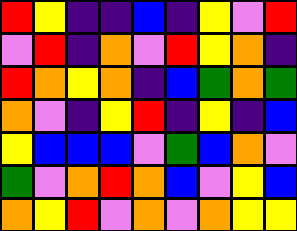[["red", "yellow", "indigo", "indigo", "blue", "indigo", "yellow", "violet", "red"], ["violet", "red", "indigo", "orange", "violet", "red", "yellow", "orange", "indigo"], ["red", "orange", "yellow", "orange", "indigo", "blue", "green", "orange", "green"], ["orange", "violet", "indigo", "yellow", "red", "indigo", "yellow", "indigo", "blue"], ["yellow", "blue", "blue", "blue", "violet", "green", "blue", "orange", "violet"], ["green", "violet", "orange", "red", "orange", "blue", "violet", "yellow", "blue"], ["orange", "yellow", "red", "violet", "orange", "violet", "orange", "yellow", "yellow"]]